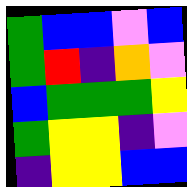[["green", "blue", "blue", "violet", "blue"], ["green", "red", "indigo", "orange", "violet"], ["blue", "green", "green", "green", "yellow"], ["green", "yellow", "yellow", "indigo", "violet"], ["indigo", "yellow", "yellow", "blue", "blue"]]